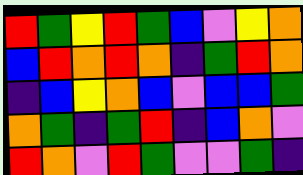[["red", "green", "yellow", "red", "green", "blue", "violet", "yellow", "orange"], ["blue", "red", "orange", "red", "orange", "indigo", "green", "red", "orange"], ["indigo", "blue", "yellow", "orange", "blue", "violet", "blue", "blue", "green"], ["orange", "green", "indigo", "green", "red", "indigo", "blue", "orange", "violet"], ["red", "orange", "violet", "red", "green", "violet", "violet", "green", "indigo"]]